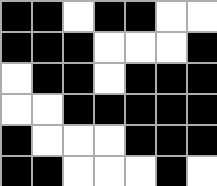[["black", "black", "white", "black", "black", "white", "white"], ["black", "black", "black", "white", "white", "white", "black"], ["white", "black", "black", "white", "black", "black", "black"], ["white", "white", "black", "black", "black", "black", "black"], ["black", "white", "white", "white", "black", "black", "black"], ["black", "black", "white", "white", "white", "black", "white"]]